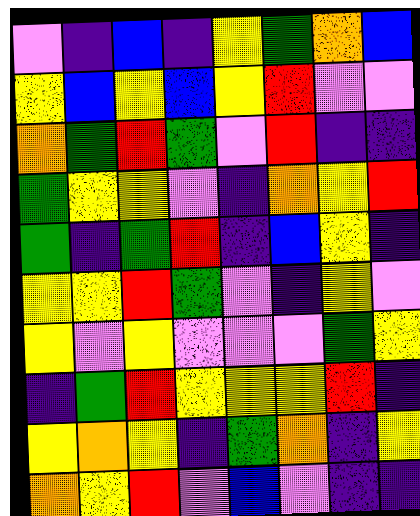[["violet", "indigo", "blue", "indigo", "yellow", "green", "orange", "blue"], ["yellow", "blue", "yellow", "blue", "yellow", "red", "violet", "violet"], ["orange", "green", "red", "green", "violet", "red", "indigo", "indigo"], ["green", "yellow", "yellow", "violet", "indigo", "orange", "yellow", "red"], ["green", "indigo", "green", "red", "indigo", "blue", "yellow", "indigo"], ["yellow", "yellow", "red", "green", "violet", "indigo", "yellow", "violet"], ["yellow", "violet", "yellow", "violet", "violet", "violet", "green", "yellow"], ["indigo", "green", "red", "yellow", "yellow", "yellow", "red", "indigo"], ["yellow", "orange", "yellow", "indigo", "green", "orange", "indigo", "yellow"], ["orange", "yellow", "red", "violet", "blue", "violet", "indigo", "indigo"]]